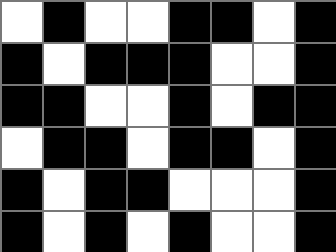[["white", "black", "white", "white", "black", "black", "white", "black"], ["black", "white", "black", "black", "black", "white", "white", "black"], ["black", "black", "white", "white", "black", "white", "black", "black"], ["white", "black", "black", "white", "black", "black", "white", "black"], ["black", "white", "black", "black", "white", "white", "white", "black"], ["black", "white", "black", "white", "black", "white", "white", "black"]]